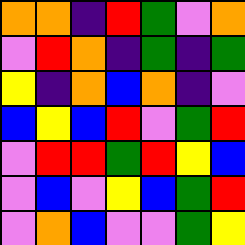[["orange", "orange", "indigo", "red", "green", "violet", "orange"], ["violet", "red", "orange", "indigo", "green", "indigo", "green"], ["yellow", "indigo", "orange", "blue", "orange", "indigo", "violet"], ["blue", "yellow", "blue", "red", "violet", "green", "red"], ["violet", "red", "red", "green", "red", "yellow", "blue"], ["violet", "blue", "violet", "yellow", "blue", "green", "red"], ["violet", "orange", "blue", "violet", "violet", "green", "yellow"]]